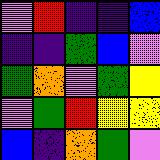[["violet", "red", "indigo", "indigo", "blue"], ["indigo", "indigo", "green", "blue", "violet"], ["green", "orange", "violet", "green", "yellow"], ["violet", "green", "red", "yellow", "yellow"], ["blue", "indigo", "orange", "green", "violet"]]